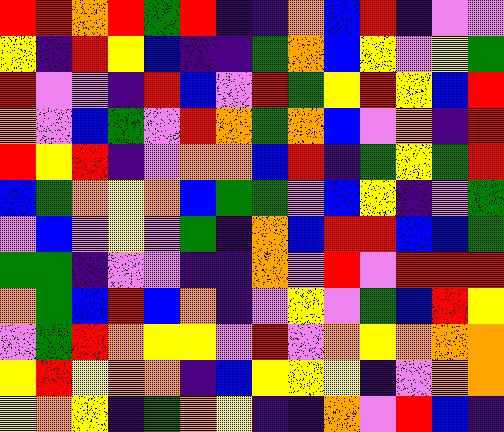[["red", "red", "orange", "red", "green", "red", "indigo", "indigo", "orange", "blue", "red", "indigo", "violet", "violet"], ["yellow", "indigo", "red", "yellow", "blue", "indigo", "indigo", "green", "orange", "blue", "yellow", "violet", "yellow", "green"], ["red", "violet", "violet", "indigo", "red", "blue", "violet", "red", "green", "yellow", "red", "yellow", "blue", "red"], ["orange", "violet", "blue", "green", "violet", "red", "orange", "green", "orange", "blue", "violet", "orange", "indigo", "red"], ["red", "yellow", "red", "indigo", "violet", "orange", "orange", "blue", "red", "indigo", "green", "yellow", "green", "red"], ["blue", "green", "orange", "yellow", "orange", "blue", "green", "green", "violet", "blue", "yellow", "indigo", "violet", "green"], ["violet", "blue", "violet", "yellow", "violet", "green", "indigo", "orange", "blue", "red", "red", "blue", "blue", "green"], ["green", "green", "indigo", "violet", "violet", "indigo", "indigo", "orange", "violet", "red", "violet", "red", "red", "red"], ["orange", "green", "blue", "red", "blue", "orange", "indigo", "violet", "yellow", "violet", "green", "blue", "red", "yellow"], ["violet", "green", "red", "orange", "yellow", "yellow", "violet", "red", "violet", "orange", "yellow", "orange", "orange", "orange"], ["yellow", "red", "yellow", "orange", "orange", "indigo", "blue", "yellow", "yellow", "yellow", "indigo", "violet", "orange", "orange"], ["yellow", "orange", "yellow", "indigo", "green", "orange", "yellow", "indigo", "indigo", "orange", "violet", "red", "blue", "indigo"]]